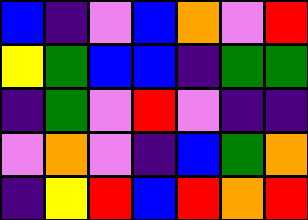[["blue", "indigo", "violet", "blue", "orange", "violet", "red"], ["yellow", "green", "blue", "blue", "indigo", "green", "green"], ["indigo", "green", "violet", "red", "violet", "indigo", "indigo"], ["violet", "orange", "violet", "indigo", "blue", "green", "orange"], ["indigo", "yellow", "red", "blue", "red", "orange", "red"]]